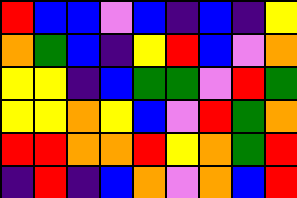[["red", "blue", "blue", "violet", "blue", "indigo", "blue", "indigo", "yellow"], ["orange", "green", "blue", "indigo", "yellow", "red", "blue", "violet", "orange"], ["yellow", "yellow", "indigo", "blue", "green", "green", "violet", "red", "green"], ["yellow", "yellow", "orange", "yellow", "blue", "violet", "red", "green", "orange"], ["red", "red", "orange", "orange", "red", "yellow", "orange", "green", "red"], ["indigo", "red", "indigo", "blue", "orange", "violet", "orange", "blue", "red"]]